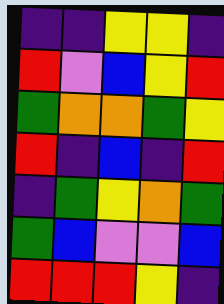[["indigo", "indigo", "yellow", "yellow", "indigo"], ["red", "violet", "blue", "yellow", "red"], ["green", "orange", "orange", "green", "yellow"], ["red", "indigo", "blue", "indigo", "red"], ["indigo", "green", "yellow", "orange", "green"], ["green", "blue", "violet", "violet", "blue"], ["red", "red", "red", "yellow", "indigo"]]